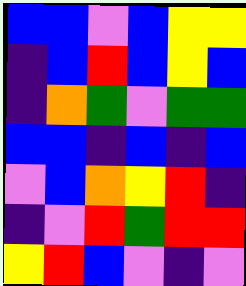[["blue", "blue", "violet", "blue", "yellow", "yellow"], ["indigo", "blue", "red", "blue", "yellow", "blue"], ["indigo", "orange", "green", "violet", "green", "green"], ["blue", "blue", "indigo", "blue", "indigo", "blue"], ["violet", "blue", "orange", "yellow", "red", "indigo"], ["indigo", "violet", "red", "green", "red", "red"], ["yellow", "red", "blue", "violet", "indigo", "violet"]]